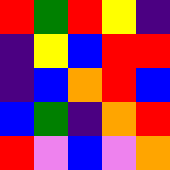[["red", "green", "red", "yellow", "indigo"], ["indigo", "yellow", "blue", "red", "red"], ["indigo", "blue", "orange", "red", "blue"], ["blue", "green", "indigo", "orange", "red"], ["red", "violet", "blue", "violet", "orange"]]